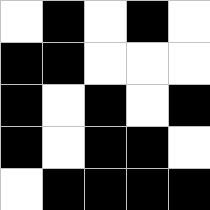[["white", "black", "white", "black", "white"], ["black", "black", "white", "white", "white"], ["black", "white", "black", "white", "black"], ["black", "white", "black", "black", "white"], ["white", "black", "black", "black", "black"]]